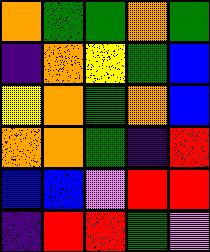[["orange", "green", "green", "orange", "green"], ["indigo", "orange", "yellow", "green", "blue"], ["yellow", "orange", "green", "orange", "blue"], ["orange", "orange", "green", "indigo", "red"], ["blue", "blue", "violet", "red", "red"], ["indigo", "red", "red", "green", "violet"]]